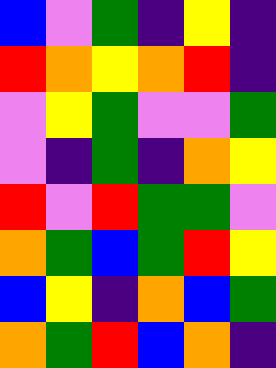[["blue", "violet", "green", "indigo", "yellow", "indigo"], ["red", "orange", "yellow", "orange", "red", "indigo"], ["violet", "yellow", "green", "violet", "violet", "green"], ["violet", "indigo", "green", "indigo", "orange", "yellow"], ["red", "violet", "red", "green", "green", "violet"], ["orange", "green", "blue", "green", "red", "yellow"], ["blue", "yellow", "indigo", "orange", "blue", "green"], ["orange", "green", "red", "blue", "orange", "indigo"]]